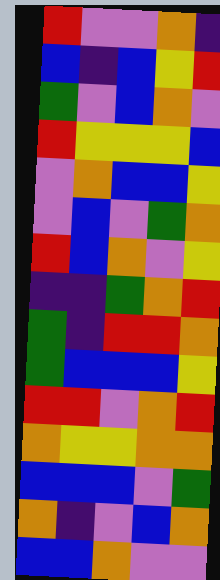[["red", "violet", "violet", "orange", "indigo"], ["blue", "indigo", "blue", "yellow", "red"], ["green", "violet", "blue", "orange", "violet"], ["red", "yellow", "yellow", "yellow", "blue"], ["violet", "orange", "blue", "blue", "yellow"], ["violet", "blue", "violet", "green", "orange"], ["red", "blue", "orange", "violet", "yellow"], ["indigo", "indigo", "green", "orange", "red"], ["green", "indigo", "red", "red", "orange"], ["green", "blue", "blue", "blue", "yellow"], ["red", "red", "violet", "orange", "red"], ["orange", "yellow", "yellow", "orange", "orange"], ["blue", "blue", "blue", "violet", "green"], ["orange", "indigo", "violet", "blue", "orange"], ["blue", "blue", "orange", "violet", "violet"]]